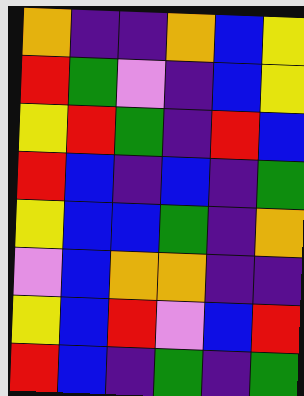[["orange", "indigo", "indigo", "orange", "blue", "yellow"], ["red", "green", "violet", "indigo", "blue", "yellow"], ["yellow", "red", "green", "indigo", "red", "blue"], ["red", "blue", "indigo", "blue", "indigo", "green"], ["yellow", "blue", "blue", "green", "indigo", "orange"], ["violet", "blue", "orange", "orange", "indigo", "indigo"], ["yellow", "blue", "red", "violet", "blue", "red"], ["red", "blue", "indigo", "green", "indigo", "green"]]